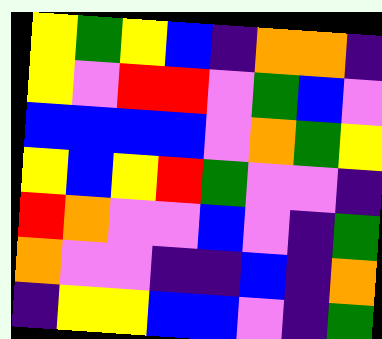[["yellow", "green", "yellow", "blue", "indigo", "orange", "orange", "indigo"], ["yellow", "violet", "red", "red", "violet", "green", "blue", "violet"], ["blue", "blue", "blue", "blue", "violet", "orange", "green", "yellow"], ["yellow", "blue", "yellow", "red", "green", "violet", "violet", "indigo"], ["red", "orange", "violet", "violet", "blue", "violet", "indigo", "green"], ["orange", "violet", "violet", "indigo", "indigo", "blue", "indigo", "orange"], ["indigo", "yellow", "yellow", "blue", "blue", "violet", "indigo", "green"]]